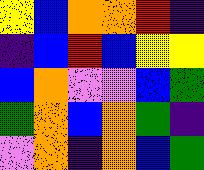[["yellow", "blue", "orange", "orange", "red", "indigo"], ["indigo", "blue", "red", "blue", "yellow", "yellow"], ["blue", "orange", "violet", "violet", "blue", "green"], ["green", "orange", "blue", "orange", "green", "indigo"], ["violet", "orange", "indigo", "orange", "blue", "green"]]